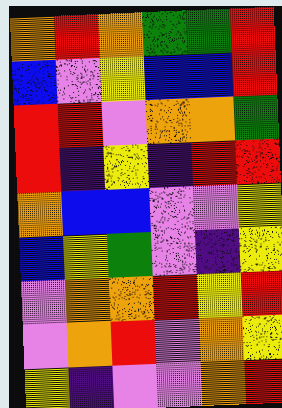[["orange", "red", "orange", "green", "green", "red"], ["blue", "violet", "yellow", "blue", "blue", "red"], ["red", "red", "violet", "orange", "orange", "green"], ["red", "indigo", "yellow", "indigo", "red", "red"], ["orange", "blue", "blue", "violet", "violet", "yellow"], ["blue", "yellow", "green", "violet", "indigo", "yellow"], ["violet", "orange", "orange", "red", "yellow", "red"], ["violet", "orange", "red", "violet", "orange", "yellow"], ["yellow", "indigo", "violet", "violet", "orange", "red"]]